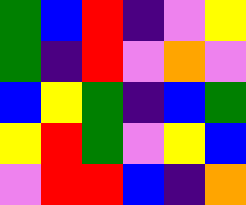[["green", "blue", "red", "indigo", "violet", "yellow"], ["green", "indigo", "red", "violet", "orange", "violet"], ["blue", "yellow", "green", "indigo", "blue", "green"], ["yellow", "red", "green", "violet", "yellow", "blue"], ["violet", "red", "red", "blue", "indigo", "orange"]]